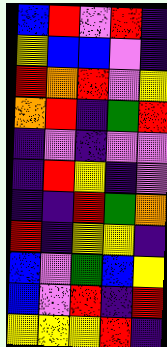[["blue", "red", "violet", "red", "indigo"], ["yellow", "blue", "blue", "violet", "indigo"], ["red", "orange", "red", "violet", "yellow"], ["orange", "red", "indigo", "green", "red"], ["indigo", "violet", "indigo", "violet", "violet"], ["indigo", "red", "yellow", "indigo", "violet"], ["indigo", "indigo", "red", "green", "orange"], ["red", "indigo", "yellow", "yellow", "indigo"], ["blue", "violet", "green", "blue", "yellow"], ["blue", "violet", "red", "indigo", "red"], ["yellow", "yellow", "yellow", "red", "indigo"]]